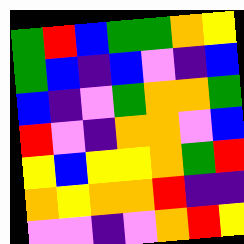[["green", "red", "blue", "green", "green", "orange", "yellow"], ["green", "blue", "indigo", "blue", "violet", "indigo", "blue"], ["blue", "indigo", "violet", "green", "orange", "orange", "green"], ["red", "violet", "indigo", "orange", "orange", "violet", "blue"], ["yellow", "blue", "yellow", "yellow", "orange", "green", "red"], ["orange", "yellow", "orange", "orange", "red", "indigo", "indigo"], ["violet", "violet", "indigo", "violet", "orange", "red", "yellow"]]